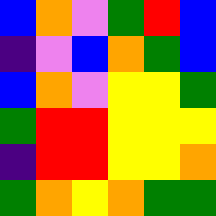[["blue", "orange", "violet", "green", "red", "blue"], ["indigo", "violet", "blue", "orange", "green", "blue"], ["blue", "orange", "violet", "yellow", "yellow", "green"], ["green", "red", "red", "yellow", "yellow", "yellow"], ["indigo", "red", "red", "yellow", "yellow", "orange"], ["green", "orange", "yellow", "orange", "green", "green"]]